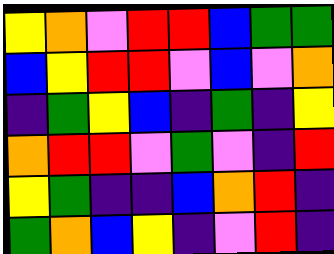[["yellow", "orange", "violet", "red", "red", "blue", "green", "green"], ["blue", "yellow", "red", "red", "violet", "blue", "violet", "orange"], ["indigo", "green", "yellow", "blue", "indigo", "green", "indigo", "yellow"], ["orange", "red", "red", "violet", "green", "violet", "indigo", "red"], ["yellow", "green", "indigo", "indigo", "blue", "orange", "red", "indigo"], ["green", "orange", "blue", "yellow", "indigo", "violet", "red", "indigo"]]